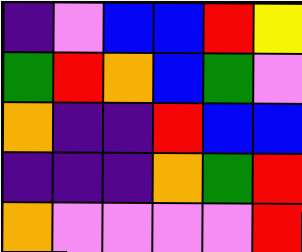[["indigo", "violet", "blue", "blue", "red", "yellow"], ["green", "red", "orange", "blue", "green", "violet"], ["orange", "indigo", "indigo", "red", "blue", "blue"], ["indigo", "indigo", "indigo", "orange", "green", "red"], ["orange", "violet", "violet", "violet", "violet", "red"]]